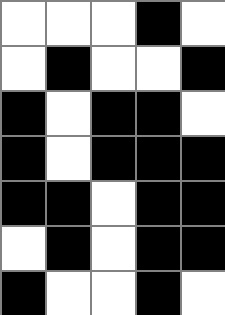[["white", "white", "white", "black", "white"], ["white", "black", "white", "white", "black"], ["black", "white", "black", "black", "white"], ["black", "white", "black", "black", "black"], ["black", "black", "white", "black", "black"], ["white", "black", "white", "black", "black"], ["black", "white", "white", "black", "white"]]